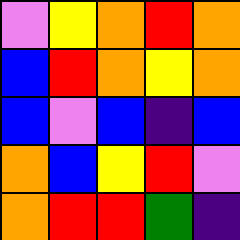[["violet", "yellow", "orange", "red", "orange"], ["blue", "red", "orange", "yellow", "orange"], ["blue", "violet", "blue", "indigo", "blue"], ["orange", "blue", "yellow", "red", "violet"], ["orange", "red", "red", "green", "indigo"]]